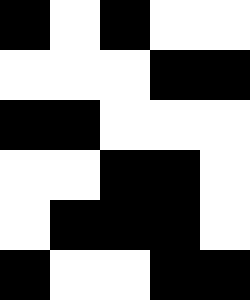[["black", "white", "black", "white", "white"], ["white", "white", "white", "black", "black"], ["black", "black", "white", "white", "white"], ["white", "white", "black", "black", "white"], ["white", "black", "black", "black", "white"], ["black", "white", "white", "black", "black"]]